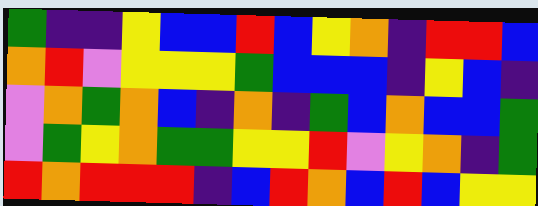[["green", "indigo", "indigo", "yellow", "blue", "blue", "red", "blue", "yellow", "orange", "indigo", "red", "red", "blue"], ["orange", "red", "violet", "yellow", "yellow", "yellow", "green", "blue", "blue", "blue", "indigo", "yellow", "blue", "indigo"], ["violet", "orange", "green", "orange", "blue", "indigo", "orange", "indigo", "green", "blue", "orange", "blue", "blue", "green"], ["violet", "green", "yellow", "orange", "green", "green", "yellow", "yellow", "red", "violet", "yellow", "orange", "indigo", "green"], ["red", "orange", "red", "red", "red", "indigo", "blue", "red", "orange", "blue", "red", "blue", "yellow", "yellow"]]